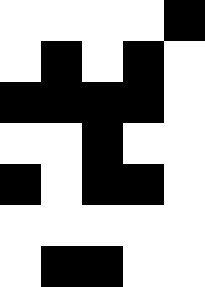[["white", "white", "white", "white", "black"], ["white", "black", "white", "black", "white"], ["black", "black", "black", "black", "white"], ["white", "white", "black", "white", "white"], ["black", "white", "black", "black", "white"], ["white", "white", "white", "white", "white"], ["white", "black", "black", "white", "white"]]